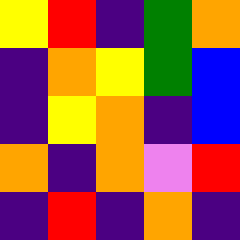[["yellow", "red", "indigo", "green", "orange"], ["indigo", "orange", "yellow", "green", "blue"], ["indigo", "yellow", "orange", "indigo", "blue"], ["orange", "indigo", "orange", "violet", "red"], ["indigo", "red", "indigo", "orange", "indigo"]]